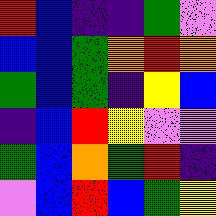[["red", "blue", "indigo", "indigo", "green", "violet"], ["blue", "blue", "green", "orange", "red", "orange"], ["green", "blue", "green", "indigo", "yellow", "blue"], ["indigo", "blue", "red", "yellow", "violet", "violet"], ["green", "blue", "orange", "green", "red", "indigo"], ["violet", "blue", "red", "blue", "green", "yellow"]]